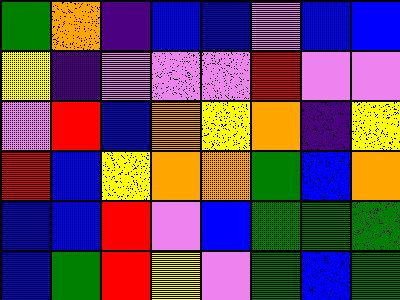[["green", "orange", "indigo", "blue", "blue", "violet", "blue", "blue"], ["yellow", "indigo", "violet", "violet", "violet", "red", "violet", "violet"], ["violet", "red", "blue", "orange", "yellow", "orange", "indigo", "yellow"], ["red", "blue", "yellow", "orange", "orange", "green", "blue", "orange"], ["blue", "blue", "red", "violet", "blue", "green", "green", "green"], ["blue", "green", "red", "yellow", "violet", "green", "blue", "green"]]